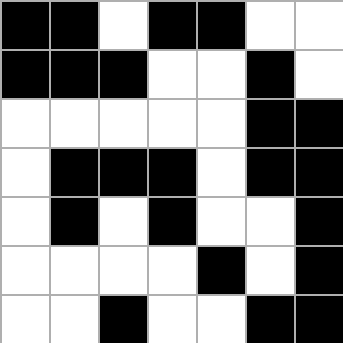[["black", "black", "white", "black", "black", "white", "white"], ["black", "black", "black", "white", "white", "black", "white"], ["white", "white", "white", "white", "white", "black", "black"], ["white", "black", "black", "black", "white", "black", "black"], ["white", "black", "white", "black", "white", "white", "black"], ["white", "white", "white", "white", "black", "white", "black"], ["white", "white", "black", "white", "white", "black", "black"]]